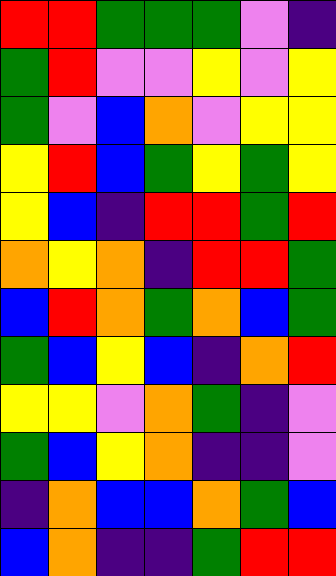[["red", "red", "green", "green", "green", "violet", "indigo"], ["green", "red", "violet", "violet", "yellow", "violet", "yellow"], ["green", "violet", "blue", "orange", "violet", "yellow", "yellow"], ["yellow", "red", "blue", "green", "yellow", "green", "yellow"], ["yellow", "blue", "indigo", "red", "red", "green", "red"], ["orange", "yellow", "orange", "indigo", "red", "red", "green"], ["blue", "red", "orange", "green", "orange", "blue", "green"], ["green", "blue", "yellow", "blue", "indigo", "orange", "red"], ["yellow", "yellow", "violet", "orange", "green", "indigo", "violet"], ["green", "blue", "yellow", "orange", "indigo", "indigo", "violet"], ["indigo", "orange", "blue", "blue", "orange", "green", "blue"], ["blue", "orange", "indigo", "indigo", "green", "red", "red"]]